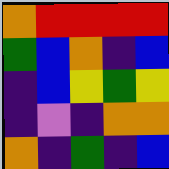[["orange", "red", "red", "red", "red"], ["green", "blue", "orange", "indigo", "blue"], ["indigo", "blue", "yellow", "green", "yellow"], ["indigo", "violet", "indigo", "orange", "orange"], ["orange", "indigo", "green", "indigo", "blue"]]